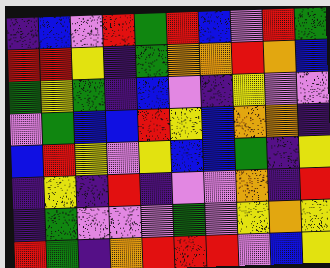[["indigo", "blue", "violet", "red", "green", "red", "blue", "violet", "red", "green"], ["red", "red", "yellow", "indigo", "green", "orange", "orange", "red", "orange", "blue"], ["green", "yellow", "green", "indigo", "blue", "violet", "indigo", "yellow", "violet", "violet"], ["violet", "green", "blue", "blue", "red", "yellow", "blue", "orange", "orange", "indigo"], ["blue", "red", "yellow", "violet", "yellow", "blue", "blue", "green", "indigo", "yellow"], ["indigo", "yellow", "indigo", "red", "indigo", "violet", "violet", "orange", "indigo", "red"], ["indigo", "green", "violet", "violet", "violet", "green", "violet", "yellow", "orange", "yellow"], ["red", "green", "indigo", "orange", "red", "red", "red", "violet", "blue", "yellow"]]